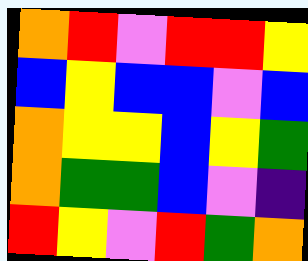[["orange", "red", "violet", "red", "red", "yellow"], ["blue", "yellow", "blue", "blue", "violet", "blue"], ["orange", "yellow", "yellow", "blue", "yellow", "green"], ["orange", "green", "green", "blue", "violet", "indigo"], ["red", "yellow", "violet", "red", "green", "orange"]]